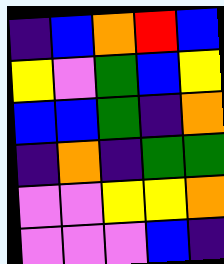[["indigo", "blue", "orange", "red", "blue"], ["yellow", "violet", "green", "blue", "yellow"], ["blue", "blue", "green", "indigo", "orange"], ["indigo", "orange", "indigo", "green", "green"], ["violet", "violet", "yellow", "yellow", "orange"], ["violet", "violet", "violet", "blue", "indigo"]]